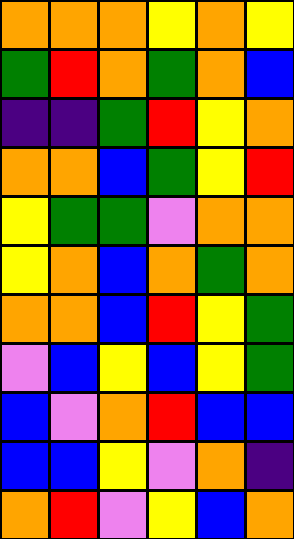[["orange", "orange", "orange", "yellow", "orange", "yellow"], ["green", "red", "orange", "green", "orange", "blue"], ["indigo", "indigo", "green", "red", "yellow", "orange"], ["orange", "orange", "blue", "green", "yellow", "red"], ["yellow", "green", "green", "violet", "orange", "orange"], ["yellow", "orange", "blue", "orange", "green", "orange"], ["orange", "orange", "blue", "red", "yellow", "green"], ["violet", "blue", "yellow", "blue", "yellow", "green"], ["blue", "violet", "orange", "red", "blue", "blue"], ["blue", "blue", "yellow", "violet", "orange", "indigo"], ["orange", "red", "violet", "yellow", "blue", "orange"]]